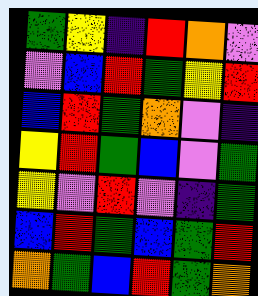[["green", "yellow", "indigo", "red", "orange", "violet"], ["violet", "blue", "red", "green", "yellow", "red"], ["blue", "red", "green", "orange", "violet", "indigo"], ["yellow", "red", "green", "blue", "violet", "green"], ["yellow", "violet", "red", "violet", "indigo", "green"], ["blue", "red", "green", "blue", "green", "red"], ["orange", "green", "blue", "red", "green", "orange"]]